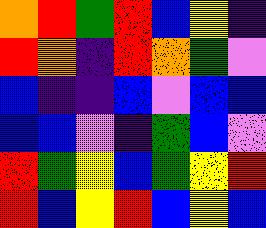[["orange", "red", "green", "red", "blue", "yellow", "indigo"], ["red", "orange", "indigo", "red", "orange", "green", "violet"], ["blue", "indigo", "indigo", "blue", "violet", "blue", "blue"], ["blue", "blue", "violet", "indigo", "green", "blue", "violet"], ["red", "green", "yellow", "blue", "green", "yellow", "red"], ["red", "blue", "yellow", "red", "blue", "yellow", "blue"]]